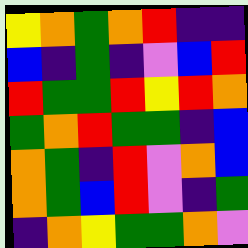[["yellow", "orange", "green", "orange", "red", "indigo", "indigo"], ["blue", "indigo", "green", "indigo", "violet", "blue", "red"], ["red", "green", "green", "red", "yellow", "red", "orange"], ["green", "orange", "red", "green", "green", "indigo", "blue"], ["orange", "green", "indigo", "red", "violet", "orange", "blue"], ["orange", "green", "blue", "red", "violet", "indigo", "green"], ["indigo", "orange", "yellow", "green", "green", "orange", "violet"]]